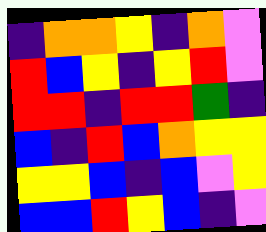[["indigo", "orange", "orange", "yellow", "indigo", "orange", "violet"], ["red", "blue", "yellow", "indigo", "yellow", "red", "violet"], ["red", "red", "indigo", "red", "red", "green", "indigo"], ["blue", "indigo", "red", "blue", "orange", "yellow", "yellow"], ["yellow", "yellow", "blue", "indigo", "blue", "violet", "yellow"], ["blue", "blue", "red", "yellow", "blue", "indigo", "violet"]]